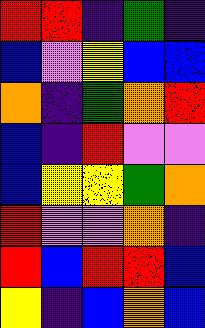[["red", "red", "indigo", "green", "indigo"], ["blue", "violet", "yellow", "blue", "blue"], ["orange", "indigo", "green", "orange", "red"], ["blue", "indigo", "red", "violet", "violet"], ["blue", "yellow", "yellow", "green", "orange"], ["red", "violet", "violet", "orange", "indigo"], ["red", "blue", "red", "red", "blue"], ["yellow", "indigo", "blue", "orange", "blue"]]